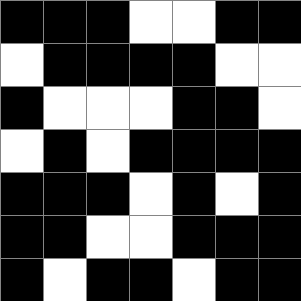[["black", "black", "black", "white", "white", "black", "black"], ["white", "black", "black", "black", "black", "white", "white"], ["black", "white", "white", "white", "black", "black", "white"], ["white", "black", "white", "black", "black", "black", "black"], ["black", "black", "black", "white", "black", "white", "black"], ["black", "black", "white", "white", "black", "black", "black"], ["black", "white", "black", "black", "white", "black", "black"]]